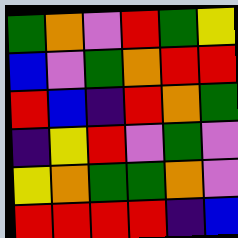[["green", "orange", "violet", "red", "green", "yellow"], ["blue", "violet", "green", "orange", "red", "red"], ["red", "blue", "indigo", "red", "orange", "green"], ["indigo", "yellow", "red", "violet", "green", "violet"], ["yellow", "orange", "green", "green", "orange", "violet"], ["red", "red", "red", "red", "indigo", "blue"]]